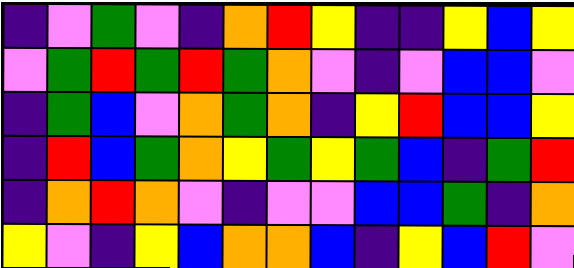[["indigo", "violet", "green", "violet", "indigo", "orange", "red", "yellow", "indigo", "indigo", "yellow", "blue", "yellow"], ["violet", "green", "red", "green", "red", "green", "orange", "violet", "indigo", "violet", "blue", "blue", "violet"], ["indigo", "green", "blue", "violet", "orange", "green", "orange", "indigo", "yellow", "red", "blue", "blue", "yellow"], ["indigo", "red", "blue", "green", "orange", "yellow", "green", "yellow", "green", "blue", "indigo", "green", "red"], ["indigo", "orange", "red", "orange", "violet", "indigo", "violet", "violet", "blue", "blue", "green", "indigo", "orange"], ["yellow", "violet", "indigo", "yellow", "blue", "orange", "orange", "blue", "indigo", "yellow", "blue", "red", "violet"]]